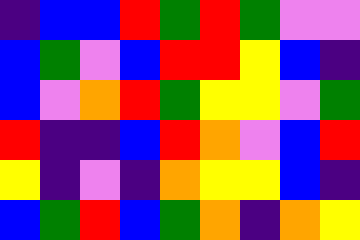[["indigo", "blue", "blue", "red", "green", "red", "green", "violet", "violet"], ["blue", "green", "violet", "blue", "red", "red", "yellow", "blue", "indigo"], ["blue", "violet", "orange", "red", "green", "yellow", "yellow", "violet", "green"], ["red", "indigo", "indigo", "blue", "red", "orange", "violet", "blue", "red"], ["yellow", "indigo", "violet", "indigo", "orange", "yellow", "yellow", "blue", "indigo"], ["blue", "green", "red", "blue", "green", "orange", "indigo", "orange", "yellow"]]